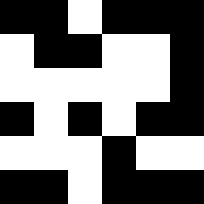[["black", "black", "white", "black", "black", "black"], ["white", "black", "black", "white", "white", "black"], ["white", "white", "white", "white", "white", "black"], ["black", "white", "black", "white", "black", "black"], ["white", "white", "white", "black", "white", "white"], ["black", "black", "white", "black", "black", "black"]]